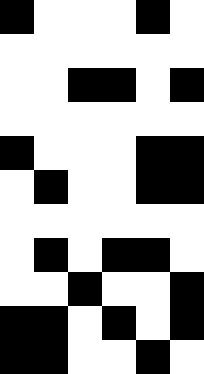[["black", "white", "white", "white", "black", "white"], ["white", "white", "white", "white", "white", "white"], ["white", "white", "black", "black", "white", "black"], ["white", "white", "white", "white", "white", "white"], ["black", "white", "white", "white", "black", "black"], ["white", "black", "white", "white", "black", "black"], ["white", "white", "white", "white", "white", "white"], ["white", "black", "white", "black", "black", "white"], ["white", "white", "black", "white", "white", "black"], ["black", "black", "white", "black", "white", "black"], ["black", "black", "white", "white", "black", "white"]]